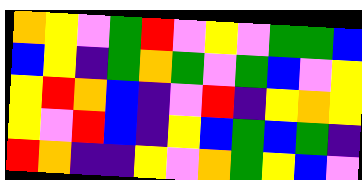[["orange", "yellow", "violet", "green", "red", "violet", "yellow", "violet", "green", "green", "blue"], ["blue", "yellow", "indigo", "green", "orange", "green", "violet", "green", "blue", "violet", "yellow"], ["yellow", "red", "orange", "blue", "indigo", "violet", "red", "indigo", "yellow", "orange", "yellow"], ["yellow", "violet", "red", "blue", "indigo", "yellow", "blue", "green", "blue", "green", "indigo"], ["red", "orange", "indigo", "indigo", "yellow", "violet", "orange", "green", "yellow", "blue", "violet"]]